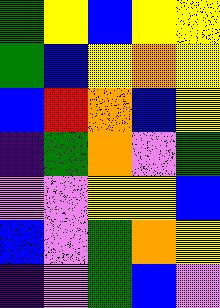[["green", "yellow", "blue", "yellow", "yellow"], ["green", "blue", "yellow", "orange", "yellow"], ["blue", "red", "orange", "blue", "yellow"], ["indigo", "green", "orange", "violet", "green"], ["violet", "violet", "yellow", "yellow", "blue"], ["blue", "violet", "green", "orange", "yellow"], ["indigo", "violet", "green", "blue", "violet"]]